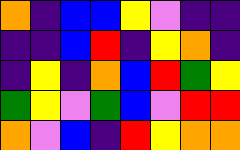[["orange", "indigo", "blue", "blue", "yellow", "violet", "indigo", "indigo"], ["indigo", "indigo", "blue", "red", "indigo", "yellow", "orange", "indigo"], ["indigo", "yellow", "indigo", "orange", "blue", "red", "green", "yellow"], ["green", "yellow", "violet", "green", "blue", "violet", "red", "red"], ["orange", "violet", "blue", "indigo", "red", "yellow", "orange", "orange"]]